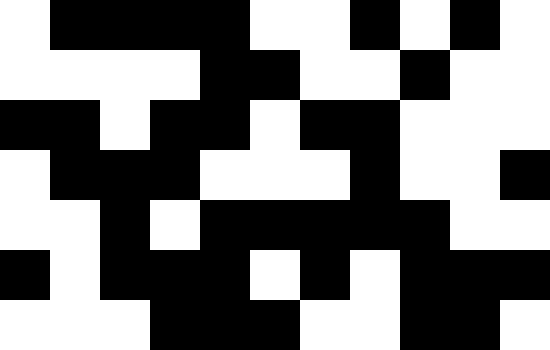[["white", "black", "black", "black", "black", "white", "white", "black", "white", "black", "white"], ["white", "white", "white", "white", "black", "black", "white", "white", "black", "white", "white"], ["black", "black", "white", "black", "black", "white", "black", "black", "white", "white", "white"], ["white", "black", "black", "black", "white", "white", "white", "black", "white", "white", "black"], ["white", "white", "black", "white", "black", "black", "black", "black", "black", "white", "white"], ["black", "white", "black", "black", "black", "white", "black", "white", "black", "black", "black"], ["white", "white", "white", "black", "black", "black", "white", "white", "black", "black", "white"]]